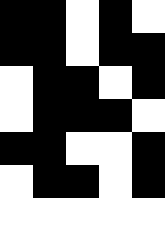[["black", "black", "white", "black", "white"], ["black", "black", "white", "black", "black"], ["white", "black", "black", "white", "black"], ["white", "black", "black", "black", "white"], ["black", "black", "white", "white", "black"], ["white", "black", "black", "white", "black"], ["white", "white", "white", "white", "white"]]